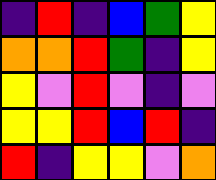[["indigo", "red", "indigo", "blue", "green", "yellow"], ["orange", "orange", "red", "green", "indigo", "yellow"], ["yellow", "violet", "red", "violet", "indigo", "violet"], ["yellow", "yellow", "red", "blue", "red", "indigo"], ["red", "indigo", "yellow", "yellow", "violet", "orange"]]